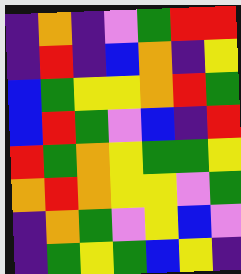[["indigo", "orange", "indigo", "violet", "green", "red", "red"], ["indigo", "red", "indigo", "blue", "orange", "indigo", "yellow"], ["blue", "green", "yellow", "yellow", "orange", "red", "green"], ["blue", "red", "green", "violet", "blue", "indigo", "red"], ["red", "green", "orange", "yellow", "green", "green", "yellow"], ["orange", "red", "orange", "yellow", "yellow", "violet", "green"], ["indigo", "orange", "green", "violet", "yellow", "blue", "violet"], ["indigo", "green", "yellow", "green", "blue", "yellow", "indigo"]]